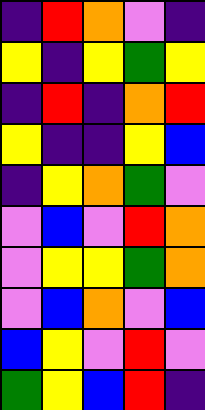[["indigo", "red", "orange", "violet", "indigo"], ["yellow", "indigo", "yellow", "green", "yellow"], ["indigo", "red", "indigo", "orange", "red"], ["yellow", "indigo", "indigo", "yellow", "blue"], ["indigo", "yellow", "orange", "green", "violet"], ["violet", "blue", "violet", "red", "orange"], ["violet", "yellow", "yellow", "green", "orange"], ["violet", "blue", "orange", "violet", "blue"], ["blue", "yellow", "violet", "red", "violet"], ["green", "yellow", "blue", "red", "indigo"]]